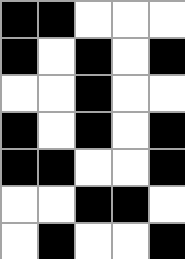[["black", "black", "white", "white", "white"], ["black", "white", "black", "white", "black"], ["white", "white", "black", "white", "white"], ["black", "white", "black", "white", "black"], ["black", "black", "white", "white", "black"], ["white", "white", "black", "black", "white"], ["white", "black", "white", "white", "black"]]